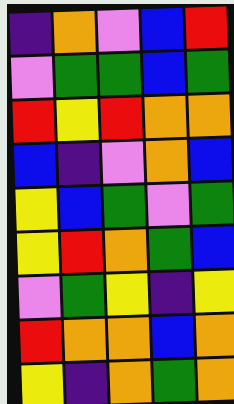[["indigo", "orange", "violet", "blue", "red"], ["violet", "green", "green", "blue", "green"], ["red", "yellow", "red", "orange", "orange"], ["blue", "indigo", "violet", "orange", "blue"], ["yellow", "blue", "green", "violet", "green"], ["yellow", "red", "orange", "green", "blue"], ["violet", "green", "yellow", "indigo", "yellow"], ["red", "orange", "orange", "blue", "orange"], ["yellow", "indigo", "orange", "green", "orange"]]